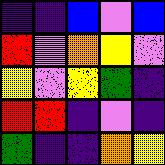[["indigo", "indigo", "blue", "violet", "blue"], ["red", "violet", "orange", "yellow", "violet"], ["yellow", "violet", "yellow", "green", "indigo"], ["red", "red", "indigo", "violet", "indigo"], ["green", "indigo", "indigo", "orange", "yellow"]]